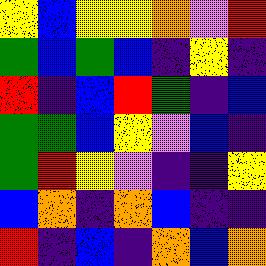[["yellow", "blue", "yellow", "yellow", "orange", "violet", "red"], ["green", "blue", "green", "blue", "indigo", "yellow", "indigo"], ["red", "indigo", "blue", "red", "green", "indigo", "blue"], ["green", "green", "blue", "yellow", "violet", "blue", "indigo"], ["green", "red", "yellow", "violet", "indigo", "indigo", "yellow"], ["blue", "orange", "indigo", "orange", "blue", "indigo", "indigo"], ["red", "indigo", "blue", "indigo", "orange", "blue", "orange"]]